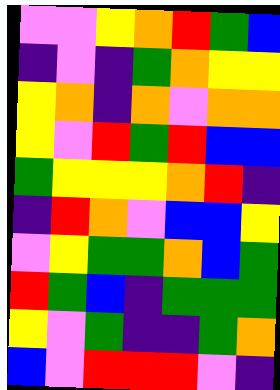[["violet", "violet", "yellow", "orange", "red", "green", "blue"], ["indigo", "violet", "indigo", "green", "orange", "yellow", "yellow"], ["yellow", "orange", "indigo", "orange", "violet", "orange", "orange"], ["yellow", "violet", "red", "green", "red", "blue", "blue"], ["green", "yellow", "yellow", "yellow", "orange", "red", "indigo"], ["indigo", "red", "orange", "violet", "blue", "blue", "yellow"], ["violet", "yellow", "green", "green", "orange", "blue", "green"], ["red", "green", "blue", "indigo", "green", "green", "green"], ["yellow", "violet", "green", "indigo", "indigo", "green", "orange"], ["blue", "violet", "red", "red", "red", "violet", "indigo"]]